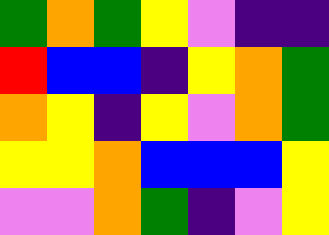[["green", "orange", "green", "yellow", "violet", "indigo", "indigo"], ["red", "blue", "blue", "indigo", "yellow", "orange", "green"], ["orange", "yellow", "indigo", "yellow", "violet", "orange", "green"], ["yellow", "yellow", "orange", "blue", "blue", "blue", "yellow"], ["violet", "violet", "orange", "green", "indigo", "violet", "yellow"]]